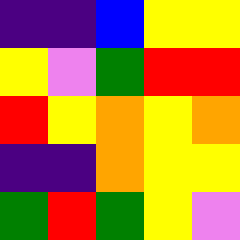[["indigo", "indigo", "blue", "yellow", "yellow"], ["yellow", "violet", "green", "red", "red"], ["red", "yellow", "orange", "yellow", "orange"], ["indigo", "indigo", "orange", "yellow", "yellow"], ["green", "red", "green", "yellow", "violet"]]